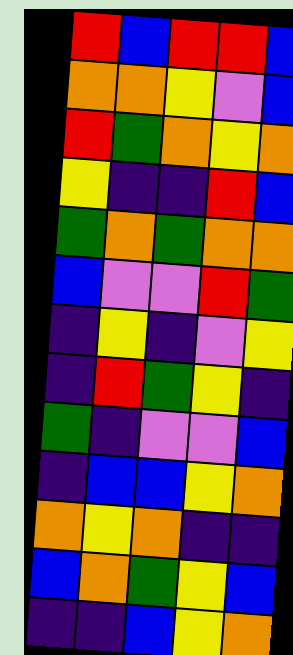[["red", "blue", "red", "red", "blue"], ["orange", "orange", "yellow", "violet", "blue"], ["red", "green", "orange", "yellow", "orange"], ["yellow", "indigo", "indigo", "red", "blue"], ["green", "orange", "green", "orange", "orange"], ["blue", "violet", "violet", "red", "green"], ["indigo", "yellow", "indigo", "violet", "yellow"], ["indigo", "red", "green", "yellow", "indigo"], ["green", "indigo", "violet", "violet", "blue"], ["indigo", "blue", "blue", "yellow", "orange"], ["orange", "yellow", "orange", "indigo", "indigo"], ["blue", "orange", "green", "yellow", "blue"], ["indigo", "indigo", "blue", "yellow", "orange"]]